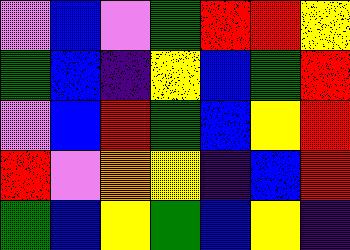[["violet", "blue", "violet", "green", "red", "red", "yellow"], ["green", "blue", "indigo", "yellow", "blue", "green", "red"], ["violet", "blue", "red", "green", "blue", "yellow", "red"], ["red", "violet", "orange", "yellow", "indigo", "blue", "red"], ["green", "blue", "yellow", "green", "blue", "yellow", "indigo"]]